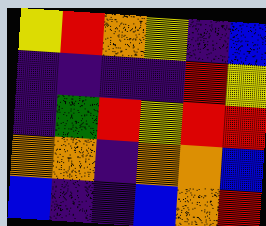[["yellow", "red", "orange", "yellow", "indigo", "blue"], ["indigo", "indigo", "indigo", "indigo", "red", "yellow"], ["indigo", "green", "red", "yellow", "red", "red"], ["orange", "orange", "indigo", "orange", "orange", "blue"], ["blue", "indigo", "indigo", "blue", "orange", "red"]]